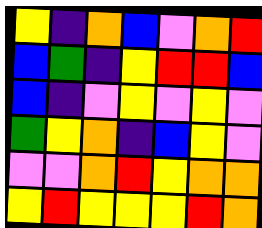[["yellow", "indigo", "orange", "blue", "violet", "orange", "red"], ["blue", "green", "indigo", "yellow", "red", "red", "blue"], ["blue", "indigo", "violet", "yellow", "violet", "yellow", "violet"], ["green", "yellow", "orange", "indigo", "blue", "yellow", "violet"], ["violet", "violet", "orange", "red", "yellow", "orange", "orange"], ["yellow", "red", "yellow", "yellow", "yellow", "red", "orange"]]